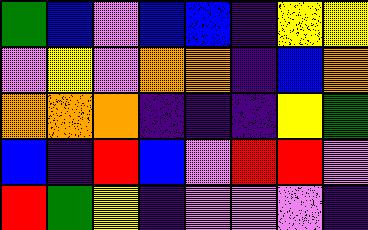[["green", "blue", "violet", "blue", "blue", "indigo", "yellow", "yellow"], ["violet", "yellow", "violet", "orange", "orange", "indigo", "blue", "orange"], ["orange", "orange", "orange", "indigo", "indigo", "indigo", "yellow", "green"], ["blue", "indigo", "red", "blue", "violet", "red", "red", "violet"], ["red", "green", "yellow", "indigo", "violet", "violet", "violet", "indigo"]]